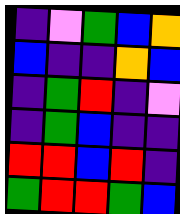[["indigo", "violet", "green", "blue", "orange"], ["blue", "indigo", "indigo", "orange", "blue"], ["indigo", "green", "red", "indigo", "violet"], ["indigo", "green", "blue", "indigo", "indigo"], ["red", "red", "blue", "red", "indigo"], ["green", "red", "red", "green", "blue"]]